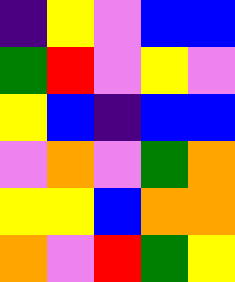[["indigo", "yellow", "violet", "blue", "blue"], ["green", "red", "violet", "yellow", "violet"], ["yellow", "blue", "indigo", "blue", "blue"], ["violet", "orange", "violet", "green", "orange"], ["yellow", "yellow", "blue", "orange", "orange"], ["orange", "violet", "red", "green", "yellow"]]